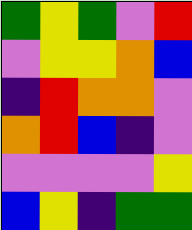[["green", "yellow", "green", "violet", "red"], ["violet", "yellow", "yellow", "orange", "blue"], ["indigo", "red", "orange", "orange", "violet"], ["orange", "red", "blue", "indigo", "violet"], ["violet", "violet", "violet", "violet", "yellow"], ["blue", "yellow", "indigo", "green", "green"]]